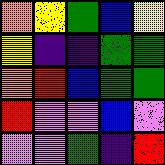[["orange", "yellow", "green", "blue", "yellow"], ["yellow", "indigo", "indigo", "green", "green"], ["orange", "red", "blue", "green", "green"], ["red", "violet", "violet", "blue", "violet"], ["violet", "violet", "green", "indigo", "red"]]